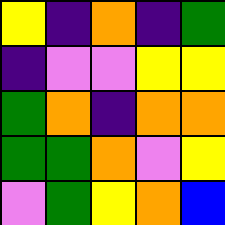[["yellow", "indigo", "orange", "indigo", "green"], ["indigo", "violet", "violet", "yellow", "yellow"], ["green", "orange", "indigo", "orange", "orange"], ["green", "green", "orange", "violet", "yellow"], ["violet", "green", "yellow", "orange", "blue"]]